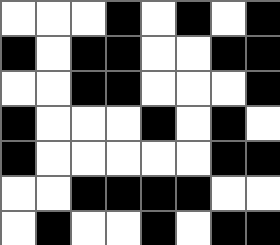[["white", "white", "white", "black", "white", "black", "white", "black"], ["black", "white", "black", "black", "white", "white", "black", "black"], ["white", "white", "black", "black", "white", "white", "white", "black"], ["black", "white", "white", "white", "black", "white", "black", "white"], ["black", "white", "white", "white", "white", "white", "black", "black"], ["white", "white", "black", "black", "black", "black", "white", "white"], ["white", "black", "white", "white", "black", "white", "black", "black"]]